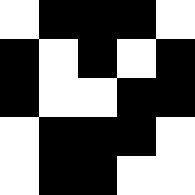[["white", "black", "black", "black", "white"], ["black", "white", "black", "white", "black"], ["black", "white", "white", "black", "black"], ["white", "black", "black", "black", "white"], ["white", "black", "black", "white", "white"]]